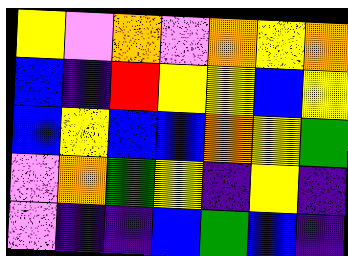[["yellow", "violet", "orange", "violet", "orange", "yellow", "orange"], ["blue", "indigo", "red", "yellow", "yellow", "blue", "yellow"], ["blue", "yellow", "blue", "blue", "orange", "yellow", "green"], ["violet", "orange", "green", "yellow", "indigo", "yellow", "indigo"], ["violet", "indigo", "indigo", "blue", "green", "blue", "indigo"]]